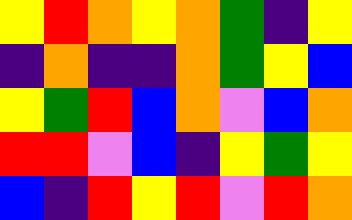[["yellow", "red", "orange", "yellow", "orange", "green", "indigo", "yellow"], ["indigo", "orange", "indigo", "indigo", "orange", "green", "yellow", "blue"], ["yellow", "green", "red", "blue", "orange", "violet", "blue", "orange"], ["red", "red", "violet", "blue", "indigo", "yellow", "green", "yellow"], ["blue", "indigo", "red", "yellow", "red", "violet", "red", "orange"]]